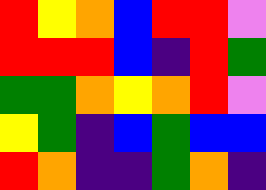[["red", "yellow", "orange", "blue", "red", "red", "violet"], ["red", "red", "red", "blue", "indigo", "red", "green"], ["green", "green", "orange", "yellow", "orange", "red", "violet"], ["yellow", "green", "indigo", "blue", "green", "blue", "blue"], ["red", "orange", "indigo", "indigo", "green", "orange", "indigo"]]